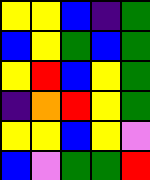[["yellow", "yellow", "blue", "indigo", "green"], ["blue", "yellow", "green", "blue", "green"], ["yellow", "red", "blue", "yellow", "green"], ["indigo", "orange", "red", "yellow", "green"], ["yellow", "yellow", "blue", "yellow", "violet"], ["blue", "violet", "green", "green", "red"]]